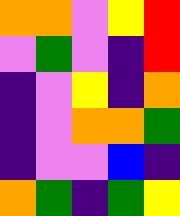[["orange", "orange", "violet", "yellow", "red"], ["violet", "green", "violet", "indigo", "red"], ["indigo", "violet", "yellow", "indigo", "orange"], ["indigo", "violet", "orange", "orange", "green"], ["indigo", "violet", "violet", "blue", "indigo"], ["orange", "green", "indigo", "green", "yellow"]]